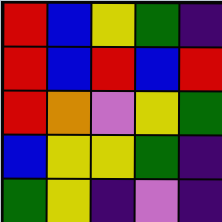[["red", "blue", "yellow", "green", "indigo"], ["red", "blue", "red", "blue", "red"], ["red", "orange", "violet", "yellow", "green"], ["blue", "yellow", "yellow", "green", "indigo"], ["green", "yellow", "indigo", "violet", "indigo"]]